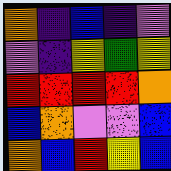[["orange", "indigo", "blue", "indigo", "violet"], ["violet", "indigo", "yellow", "green", "yellow"], ["red", "red", "red", "red", "orange"], ["blue", "orange", "violet", "violet", "blue"], ["orange", "blue", "red", "yellow", "blue"]]